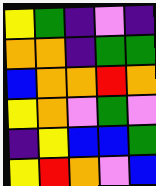[["yellow", "green", "indigo", "violet", "indigo"], ["orange", "orange", "indigo", "green", "green"], ["blue", "orange", "orange", "red", "orange"], ["yellow", "orange", "violet", "green", "violet"], ["indigo", "yellow", "blue", "blue", "green"], ["yellow", "red", "orange", "violet", "blue"]]